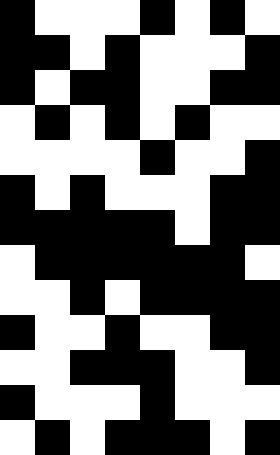[["black", "white", "white", "white", "black", "white", "black", "white"], ["black", "black", "white", "black", "white", "white", "white", "black"], ["black", "white", "black", "black", "white", "white", "black", "black"], ["white", "black", "white", "black", "white", "black", "white", "white"], ["white", "white", "white", "white", "black", "white", "white", "black"], ["black", "white", "black", "white", "white", "white", "black", "black"], ["black", "black", "black", "black", "black", "white", "black", "black"], ["white", "black", "black", "black", "black", "black", "black", "white"], ["white", "white", "black", "white", "black", "black", "black", "black"], ["black", "white", "white", "black", "white", "white", "black", "black"], ["white", "white", "black", "black", "black", "white", "white", "black"], ["black", "white", "white", "white", "black", "white", "white", "white"], ["white", "black", "white", "black", "black", "black", "white", "black"]]